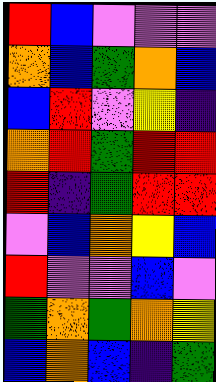[["red", "blue", "violet", "violet", "violet"], ["orange", "blue", "green", "orange", "blue"], ["blue", "red", "violet", "yellow", "indigo"], ["orange", "red", "green", "red", "red"], ["red", "indigo", "green", "red", "red"], ["violet", "blue", "orange", "yellow", "blue"], ["red", "violet", "violet", "blue", "violet"], ["green", "orange", "green", "orange", "yellow"], ["blue", "orange", "blue", "indigo", "green"]]